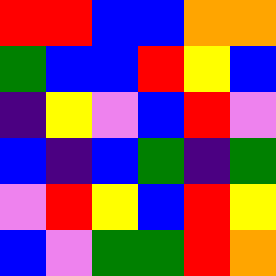[["red", "red", "blue", "blue", "orange", "orange"], ["green", "blue", "blue", "red", "yellow", "blue"], ["indigo", "yellow", "violet", "blue", "red", "violet"], ["blue", "indigo", "blue", "green", "indigo", "green"], ["violet", "red", "yellow", "blue", "red", "yellow"], ["blue", "violet", "green", "green", "red", "orange"]]